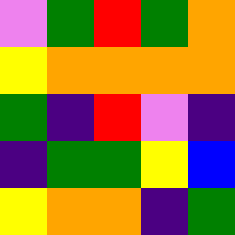[["violet", "green", "red", "green", "orange"], ["yellow", "orange", "orange", "orange", "orange"], ["green", "indigo", "red", "violet", "indigo"], ["indigo", "green", "green", "yellow", "blue"], ["yellow", "orange", "orange", "indigo", "green"]]